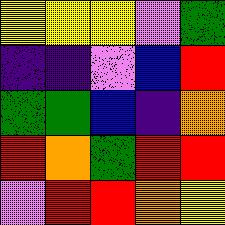[["yellow", "yellow", "yellow", "violet", "green"], ["indigo", "indigo", "violet", "blue", "red"], ["green", "green", "blue", "indigo", "orange"], ["red", "orange", "green", "red", "red"], ["violet", "red", "red", "orange", "yellow"]]